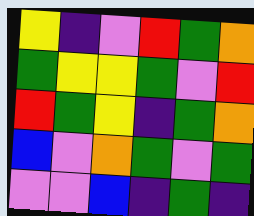[["yellow", "indigo", "violet", "red", "green", "orange"], ["green", "yellow", "yellow", "green", "violet", "red"], ["red", "green", "yellow", "indigo", "green", "orange"], ["blue", "violet", "orange", "green", "violet", "green"], ["violet", "violet", "blue", "indigo", "green", "indigo"]]